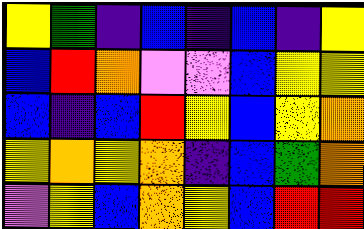[["yellow", "green", "indigo", "blue", "indigo", "blue", "indigo", "yellow"], ["blue", "red", "orange", "violet", "violet", "blue", "yellow", "yellow"], ["blue", "indigo", "blue", "red", "yellow", "blue", "yellow", "orange"], ["yellow", "orange", "yellow", "orange", "indigo", "blue", "green", "orange"], ["violet", "yellow", "blue", "orange", "yellow", "blue", "red", "red"]]